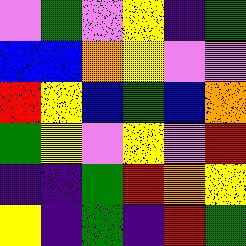[["violet", "green", "violet", "yellow", "indigo", "green"], ["blue", "blue", "orange", "yellow", "violet", "violet"], ["red", "yellow", "blue", "green", "blue", "orange"], ["green", "yellow", "violet", "yellow", "violet", "red"], ["indigo", "indigo", "green", "red", "orange", "yellow"], ["yellow", "indigo", "green", "indigo", "red", "green"]]